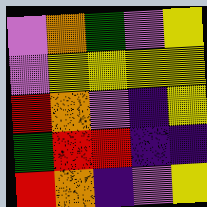[["violet", "orange", "green", "violet", "yellow"], ["violet", "yellow", "yellow", "yellow", "yellow"], ["red", "orange", "violet", "indigo", "yellow"], ["green", "red", "red", "indigo", "indigo"], ["red", "orange", "indigo", "violet", "yellow"]]